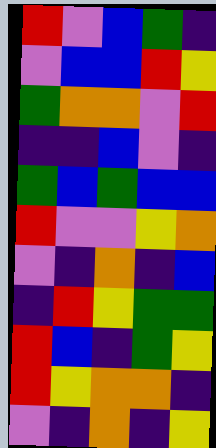[["red", "violet", "blue", "green", "indigo"], ["violet", "blue", "blue", "red", "yellow"], ["green", "orange", "orange", "violet", "red"], ["indigo", "indigo", "blue", "violet", "indigo"], ["green", "blue", "green", "blue", "blue"], ["red", "violet", "violet", "yellow", "orange"], ["violet", "indigo", "orange", "indigo", "blue"], ["indigo", "red", "yellow", "green", "green"], ["red", "blue", "indigo", "green", "yellow"], ["red", "yellow", "orange", "orange", "indigo"], ["violet", "indigo", "orange", "indigo", "yellow"]]